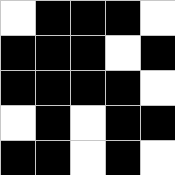[["white", "black", "black", "black", "white"], ["black", "black", "black", "white", "black"], ["black", "black", "black", "black", "white"], ["white", "black", "white", "black", "black"], ["black", "black", "white", "black", "white"]]